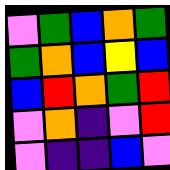[["violet", "green", "blue", "orange", "green"], ["green", "orange", "blue", "yellow", "blue"], ["blue", "red", "orange", "green", "red"], ["violet", "orange", "indigo", "violet", "red"], ["violet", "indigo", "indigo", "blue", "violet"]]